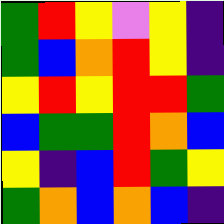[["green", "red", "yellow", "violet", "yellow", "indigo"], ["green", "blue", "orange", "red", "yellow", "indigo"], ["yellow", "red", "yellow", "red", "red", "green"], ["blue", "green", "green", "red", "orange", "blue"], ["yellow", "indigo", "blue", "red", "green", "yellow"], ["green", "orange", "blue", "orange", "blue", "indigo"]]